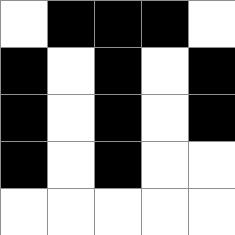[["white", "black", "black", "black", "white"], ["black", "white", "black", "white", "black"], ["black", "white", "black", "white", "black"], ["black", "white", "black", "white", "white"], ["white", "white", "white", "white", "white"]]